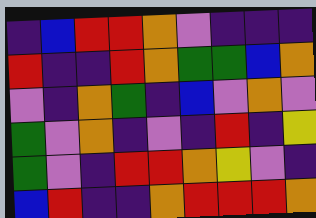[["indigo", "blue", "red", "red", "orange", "violet", "indigo", "indigo", "indigo"], ["red", "indigo", "indigo", "red", "orange", "green", "green", "blue", "orange"], ["violet", "indigo", "orange", "green", "indigo", "blue", "violet", "orange", "violet"], ["green", "violet", "orange", "indigo", "violet", "indigo", "red", "indigo", "yellow"], ["green", "violet", "indigo", "red", "red", "orange", "yellow", "violet", "indigo"], ["blue", "red", "indigo", "indigo", "orange", "red", "red", "red", "orange"]]